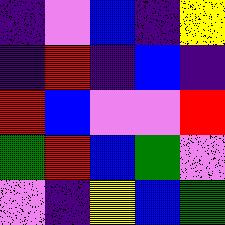[["indigo", "violet", "blue", "indigo", "yellow"], ["indigo", "red", "indigo", "blue", "indigo"], ["red", "blue", "violet", "violet", "red"], ["green", "red", "blue", "green", "violet"], ["violet", "indigo", "yellow", "blue", "green"]]